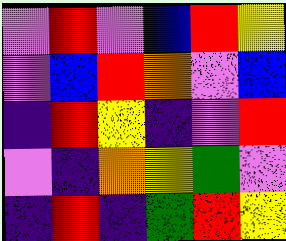[["violet", "red", "violet", "blue", "red", "yellow"], ["violet", "blue", "red", "orange", "violet", "blue"], ["indigo", "red", "yellow", "indigo", "violet", "red"], ["violet", "indigo", "orange", "yellow", "green", "violet"], ["indigo", "red", "indigo", "green", "red", "yellow"]]